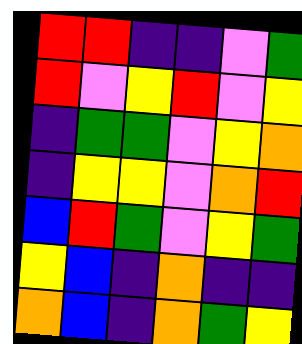[["red", "red", "indigo", "indigo", "violet", "green"], ["red", "violet", "yellow", "red", "violet", "yellow"], ["indigo", "green", "green", "violet", "yellow", "orange"], ["indigo", "yellow", "yellow", "violet", "orange", "red"], ["blue", "red", "green", "violet", "yellow", "green"], ["yellow", "blue", "indigo", "orange", "indigo", "indigo"], ["orange", "blue", "indigo", "orange", "green", "yellow"]]